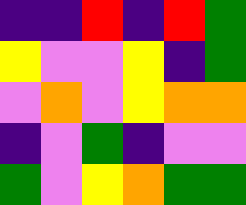[["indigo", "indigo", "red", "indigo", "red", "green"], ["yellow", "violet", "violet", "yellow", "indigo", "green"], ["violet", "orange", "violet", "yellow", "orange", "orange"], ["indigo", "violet", "green", "indigo", "violet", "violet"], ["green", "violet", "yellow", "orange", "green", "green"]]